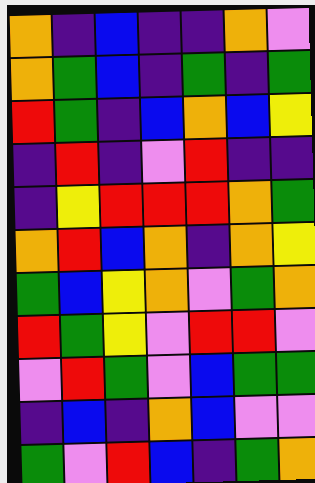[["orange", "indigo", "blue", "indigo", "indigo", "orange", "violet"], ["orange", "green", "blue", "indigo", "green", "indigo", "green"], ["red", "green", "indigo", "blue", "orange", "blue", "yellow"], ["indigo", "red", "indigo", "violet", "red", "indigo", "indigo"], ["indigo", "yellow", "red", "red", "red", "orange", "green"], ["orange", "red", "blue", "orange", "indigo", "orange", "yellow"], ["green", "blue", "yellow", "orange", "violet", "green", "orange"], ["red", "green", "yellow", "violet", "red", "red", "violet"], ["violet", "red", "green", "violet", "blue", "green", "green"], ["indigo", "blue", "indigo", "orange", "blue", "violet", "violet"], ["green", "violet", "red", "blue", "indigo", "green", "orange"]]